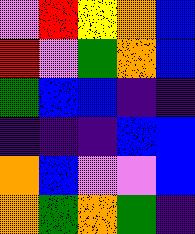[["violet", "red", "yellow", "orange", "blue"], ["red", "violet", "green", "orange", "blue"], ["green", "blue", "blue", "indigo", "indigo"], ["indigo", "indigo", "indigo", "blue", "blue"], ["orange", "blue", "violet", "violet", "blue"], ["orange", "green", "orange", "green", "indigo"]]